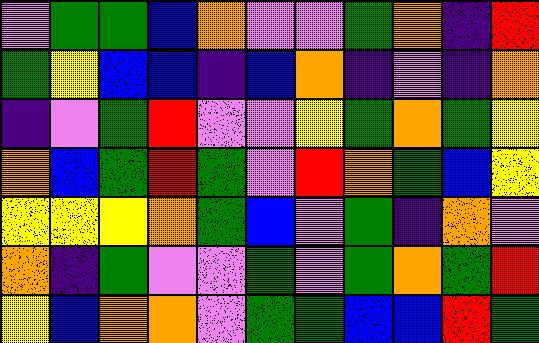[["violet", "green", "green", "blue", "orange", "violet", "violet", "green", "orange", "indigo", "red"], ["green", "yellow", "blue", "blue", "indigo", "blue", "orange", "indigo", "violet", "indigo", "orange"], ["indigo", "violet", "green", "red", "violet", "violet", "yellow", "green", "orange", "green", "yellow"], ["orange", "blue", "green", "red", "green", "violet", "red", "orange", "green", "blue", "yellow"], ["yellow", "yellow", "yellow", "orange", "green", "blue", "violet", "green", "indigo", "orange", "violet"], ["orange", "indigo", "green", "violet", "violet", "green", "violet", "green", "orange", "green", "red"], ["yellow", "blue", "orange", "orange", "violet", "green", "green", "blue", "blue", "red", "green"]]